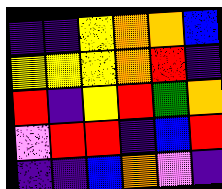[["indigo", "indigo", "yellow", "orange", "orange", "blue"], ["yellow", "yellow", "yellow", "orange", "red", "indigo"], ["red", "indigo", "yellow", "red", "green", "orange"], ["violet", "red", "red", "indigo", "blue", "red"], ["indigo", "indigo", "blue", "orange", "violet", "indigo"]]